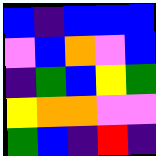[["blue", "indigo", "blue", "blue", "blue"], ["violet", "blue", "orange", "violet", "blue"], ["indigo", "green", "blue", "yellow", "green"], ["yellow", "orange", "orange", "violet", "violet"], ["green", "blue", "indigo", "red", "indigo"]]